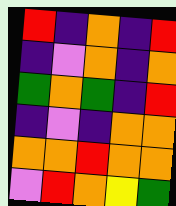[["red", "indigo", "orange", "indigo", "red"], ["indigo", "violet", "orange", "indigo", "orange"], ["green", "orange", "green", "indigo", "red"], ["indigo", "violet", "indigo", "orange", "orange"], ["orange", "orange", "red", "orange", "orange"], ["violet", "red", "orange", "yellow", "green"]]